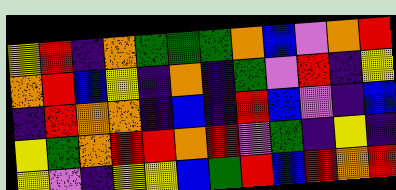[["yellow", "red", "indigo", "orange", "green", "green", "green", "orange", "blue", "violet", "orange", "red"], ["orange", "red", "blue", "yellow", "indigo", "orange", "indigo", "green", "violet", "red", "indigo", "yellow"], ["indigo", "red", "orange", "orange", "indigo", "blue", "indigo", "red", "blue", "violet", "indigo", "blue"], ["yellow", "green", "orange", "red", "red", "orange", "red", "violet", "green", "indigo", "yellow", "indigo"], ["yellow", "violet", "indigo", "yellow", "yellow", "blue", "green", "red", "blue", "red", "orange", "red"]]